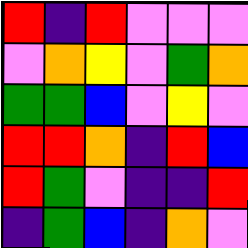[["red", "indigo", "red", "violet", "violet", "violet"], ["violet", "orange", "yellow", "violet", "green", "orange"], ["green", "green", "blue", "violet", "yellow", "violet"], ["red", "red", "orange", "indigo", "red", "blue"], ["red", "green", "violet", "indigo", "indigo", "red"], ["indigo", "green", "blue", "indigo", "orange", "violet"]]